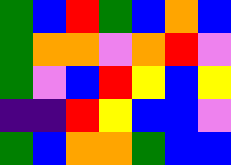[["green", "blue", "red", "green", "blue", "orange", "blue"], ["green", "orange", "orange", "violet", "orange", "red", "violet"], ["green", "violet", "blue", "red", "yellow", "blue", "yellow"], ["indigo", "indigo", "red", "yellow", "blue", "blue", "violet"], ["green", "blue", "orange", "orange", "green", "blue", "blue"]]